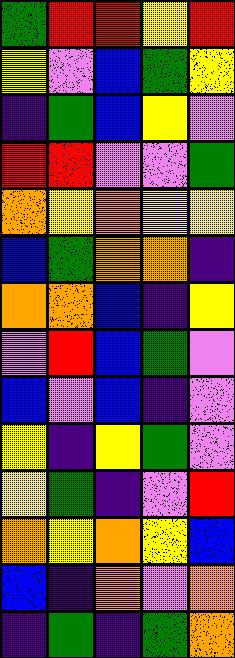[["green", "red", "red", "yellow", "red"], ["yellow", "violet", "blue", "green", "yellow"], ["indigo", "green", "blue", "yellow", "violet"], ["red", "red", "violet", "violet", "green"], ["orange", "yellow", "orange", "yellow", "yellow"], ["blue", "green", "orange", "orange", "indigo"], ["orange", "orange", "blue", "indigo", "yellow"], ["violet", "red", "blue", "green", "violet"], ["blue", "violet", "blue", "indigo", "violet"], ["yellow", "indigo", "yellow", "green", "violet"], ["yellow", "green", "indigo", "violet", "red"], ["orange", "yellow", "orange", "yellow", "blue"], ["blue", "indigo", "orange", "violet", "orange"], ["indigo", "green", "indigo", "green", "orange"]]